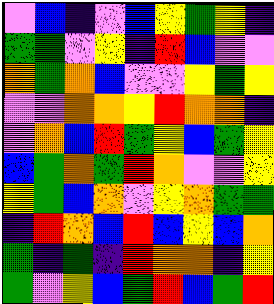[["violet", "blue", "indigo", "violet", "blue", "yellow", "green", "yellow", "indigo"], ["green", "green", "violet", "yellow", "indigo", "red", "blue", "violet", "violet"], ["orange", "green", "orange", "blue", "violet", "violet", "yellow", "green", "yellow"], ["violet", "violet", "orange", "orange", "yellow", "red", "orange", "orange", "indigo"], ["violet", "orange", "blue", "red", "green", "yellow", "blue", "green", "yellow"], ["blue", "green", "orange", "green", "red", "orange", "violet", "violet", "yellow"], ["yellow", "green", "blue", "orange", "violet", "yellow", "orange", "green", "green"], ["indigo", "red", "orange", "blue", "red", "blue", "yellow", "blue", "orange"], ["green", "indigo", "green", "indigo", "red", "orange", "orange", "indigo", "yellow"], ["green", "violet", "yellow", "blue", "green", "red", "blue", "green", "red"]]